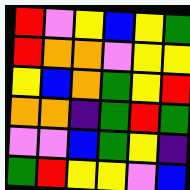[["red", "violet", "yellow", "blue", "yellow", "green"], ["red", "orange", "orange", "violet", "yellow", "yellow"], ["yellow", "blue", "orange", "green", "yellow", "red"], ["orange", "orange", "indigo", "green", "red", "green"], ["violet", "violet", "blue", "green", "yellow", "indigo"], ["green", "red", "yellow", "yellow", "violet", "blue"]]